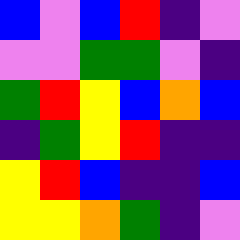[["blue", "violet", "blue", "red", "indigo", "violet"], ["violet", "violet", "green", "green", "violet", "indigo"], ["green", "red", "yellow", "blue", "orange", "blue"], ["indigo", "green", "yellow", "red", "indigo", "indigo"], ["yellow", "red", "blue", "indigo", "indigo", "blue"], ["yellow", "yellow", "orange", "green", "indigo", "violet"]]